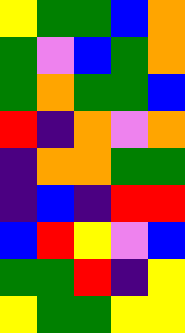[["yellow", "green", "green", "blue", "orange"], ["green", "violet", "blue", "green", "orange"], ["green", "orange", "green", "green", "blue"], ["red", "indigo", "orange", "violet", "orange"], ["indigo", "orange", "orange", "green", "green"], ["indigo", "blue", "indigo", "red", "red"], ["blue", "red", "yellow", "violet", "blue"], ["green", "green", "red", "indigo", "yellow"], ["yellow", "green", "green", "yellow", "yellow"]]